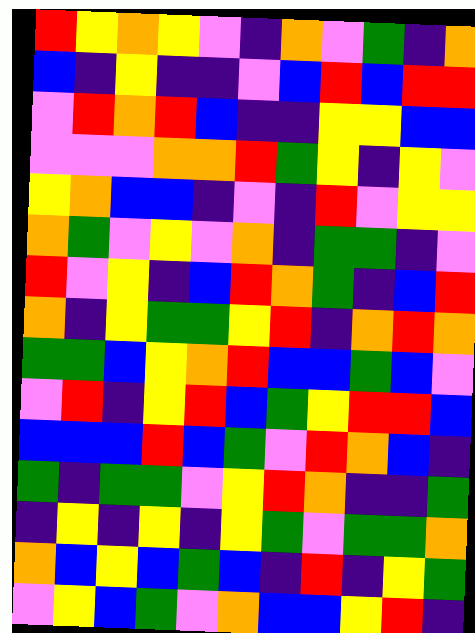[["red", "yellow", "orange", "yellow", "violet", "indigo", "orange", "violet", "green", "indigo", "orange"], ["blue", "indigo", "yellow", "indigo", "indigo", "violet", "blue", "red", "blue", "red", "red"], ["violet", "red", "orange", "red", "blue", "indigo", "indigo", "yellow", "yellow", "blue", "blue"], ["violet", "violet", "violet", "orange", "orange", "red", "green", "yellow", "indigo", "yellow", "violet"], ["yellow", "orange", "blue", "blue", "indigo", "violet", "indigo", "red", "violet", "yellow", "yellow"], ["orange", "green", "violet", "yellow", "violet", "orange", "indigo", "green", "green", "indigo", "violet"], ["red", "violet", "yellow", "indigo", "blue", "red", "orange", "green", "indigo", "blue", "red"], ["orange", "indigo", "yellow", "green", "green", "yellow", "red", "indigo", "orange", "red", "orange"], ["green", "green", "blue", "yellow", "orange", "red", "blue", "blue", "green", "blue", "violet"], ["violet", "red", "indigo", "yellow", "red", "blue", "green", "yellow", "red", "red", "blue"], ["blue", "blue", "blue", "red", "blue", "green", "violet", "red", "orange", "blue", "indigo"], ["green", "indigo", "green", "green", "violet", "yellow", "red", "orange", "indigo", "indigo", "green"], ["indigo", "yellow", "indigo", "yellow", "indigo", "yellow", "green", "violet", "green", "green", "orange"], ["orange", "blue", "yellow", "blue", "green", "blue", "indigo", "red", "indigo", "yellow", "green"], ["violet", "yellow", "blue", "green", "violet", "orange", "blue", "blue", "yellow", "red", "indigo"]]